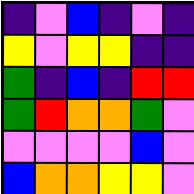[["indigo", "violet", "blue", "indigo", "violet", "indigo"], ["yellow", "violet", "yellow", "yellow", "indigo", "indigo"], ["green", "indigo", "blue", "indigo", "red", "red"], ["green", "red", "orange", "orange", "green", "violet"], ["violet", "violet", "violet", "violet", "blue", "violet"], ["blue", "orange", "orange", "yellow", "yellow", "violet"]]